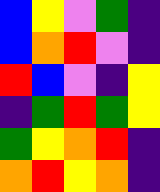[["blue", "yellow", "violet", "green", "indigo"], ["blue", "orange", "red", "violet", "indigo"], ["red", "blue", "violet", "indigo", "yellow"], ["indigo", "green", "red", "green", "yellow"], ["green", "yellow", "orange", "red", "indigo"], ["orange", "red", "yellow", "orange", "indigo"]]